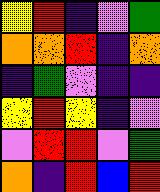[["yellow", "red", "indigo", "violet", "green"], ["orange", "orange", "red", "indigo", "orange"], ["indigo", "green", "violet", "indigo", "indigo"], ["yellow", "red", "yellow", "indigo", "violet"], ["violet", "red", "red", "violet", "green"], ["orange", "indigo", "red", "blue", "red"]]